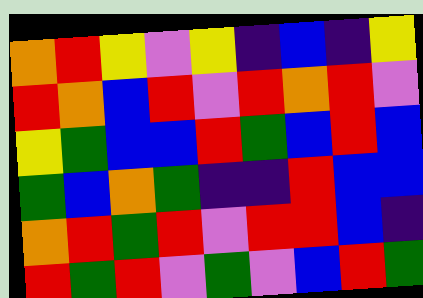[["orange", "red", "yellow", "violet", "yellow", "indigo", "blue", "indigo", "yellow"], ["red", "orange", "blue", "red", "violet", "red", "orange", "red", "violet"], ["yellow", "green", "blue", "blue", "red", "green", "blue", "red", "blue"], ["green", "blue", "orange", "green", "indigo", "indigo", "red", "blue", "blue"], ["orange", "red", "green", "red", "violet", "red", "red", "blue", "indigo"], ["red", "green", "red", "violet", "green", "violet", "blue", "red", "green"]]